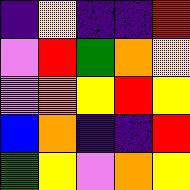[["indigo", "yellow", "indigo", "indigo", "red"], ["violet", "red", "green", "orange", "yellow"], ["violet", "orange", "yellow", "red", "yellow"], ["blue", "orange", "indigo", "indigo", "red"], ["green", "yellow", "violet", "orange", "yellow"]]